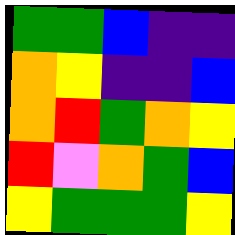[["green", "green", "blue", "indigo", "indigo"], ["orange", "yellow", "indigo", "indigo", "blue"], ["orange", "red", "green", "orange", "yellow"], ["red", "violet", "orange", "green", "blue"], ["yellow", "green", "green", "green", "yellow"]]